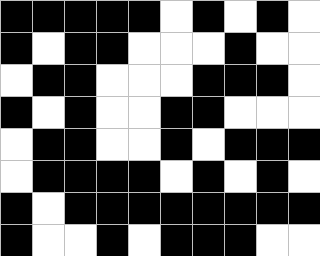[["black", "black", "black", "black", "black", "white", "black", "white", "black", "white"], ["black", "white", "black", "black", "white", "white", "white", "black", "white", "white"], ["white", "black", "black", "white", "white", "white", "black", "black", "black", "white"], ["black", "white", "black", "white", "white", "black", "black", "white", "white", "white"], ["white", "black", "black", "white", "white", "black", "white", "black", "black", "black"], ["white", "black", "black", "black", "black", "white", "black", "white", "black", "white"], ["black", "white", "black", "black", "black", "black", "black", "black", "black", "black"], ["black", "white", "white", "black", "white", "black", "black", "black", "white", "white"]]